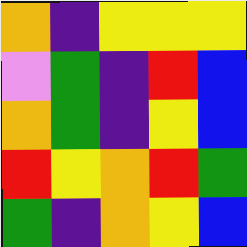[["orange", "indigo", "yellow", "yellow", "yellow"], ["violet", "green", "indigo", "red", "blue"], ["orange", "green", "indigo", "yellow", "blue"], ["red", "yellow", "orange", "red", "green"], ["green", "indigo", "orange", "yellow", "blue"]]